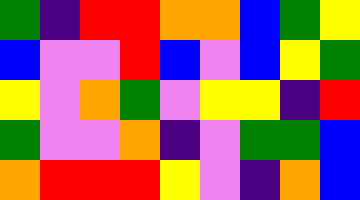[["green", "indigo", "red", "red", "orange", "orange", "blue", "green", "yellow"], ["blue", "violet", "violet", "red", "blue", "violet", "blue", "yellow", "green"], ["yellow", "violet", "orange", "green", "violet", "yellow", "yellow", "indigo", "red"], ["green", "violet", "violet", "orange", "indigo", "violet", "green", "green", "blue"], ["orange", "red", "red", "red", "yellow", "violet", "indigo", "orange", "blue"]]